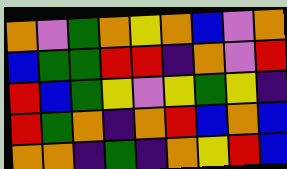[["orange", "violet", "green", "orange", "yellow", "orange", "blue", "violet", "orange"], ["blue", "green", "green", "red", "red", "indigo", "orange", "violet", "red"], ["red", "blue", "green", "yellow", "violet", "yellow", "green", "yellow", "indigo"], ["red", "green", "orange", "indigo", "orange", "red", "blue", "orange", "blue"], ["orange", "orange", "indigo", "green", "indigo", "orange", "yellow", "red", "blue"]]